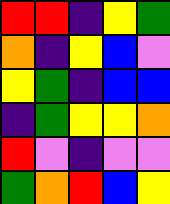[["red", "red", "indigo", "yellow", "green"], ["orange", "indigo", "yellow", "blue", "violet"], ["yellow", "green", "indigo", "blue", "blue"], ["indigo", "green", "yellow", "yellow", "orange"], ["red", "violet", "indigo", "violet", "violet"], ["green", "orange", "red", "blue", "yellow"]]